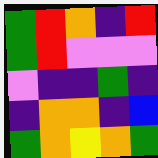[["green", "red", "orange", "indigo", "red"], ["green", "red", "violet", "violet", "violet"], ["violet", "indigo", "indigo", "green", "indigo"], ["indigo", "orange", "orange", "indigo", "blue"], ["green", "orange", "yellow", "orange", "green"]]